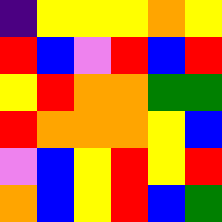[["indigo", "yellow", "yellow", "yellow", "orange", "yellow"], ["red", "blue", "violet", "red", "blue", "red"], ["yellow", "red", "orange", "orange", "green", "green"], ["red", "orange", "orange", "orange", "yellow", "blue"], ["violet", "blue", "yellow", "red", "yellow", "red"], ["orange", "blue", "yellow", "red", "blue", "green"]]